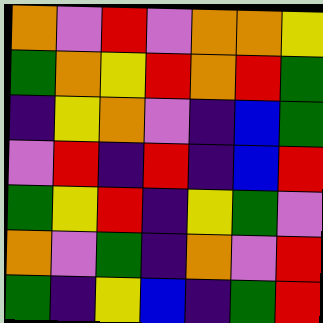[["orange", "violet", "red", "violet", "orange", "orange", "yellow"], ["green", "orange", "yellow", "red", "orange", "red", "green"], ["indigo", "yellow", "orange", "violet", "indigo", "blue", "green"], ["violet", "red", "indigo", "red", "indigo", "blue", "red"], ["green", "yellow", "red", "indigo", "yellow", "green", "violet"], ["orange", "violet", "green", "indigo", "orange", "violet", "red"], ["green", "indigo", "yellow", "blue", "indigo", "green", "red"]]